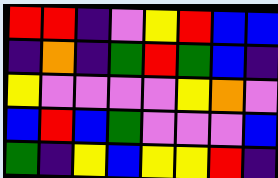[["red", "red", "indigo", "violet", "yellow", "red", "blue", "blue"], ["indigo", "orange", "indigo", "green", "red", "green", "blue", "indigo"], ["yellow", "violet", "violet", "violet", "violet", "yellow", "orange", "violet"], ["blue", "red", "blue", "green", "violet", "violet", "violet", "blue"], ["green", "indigo", "yellow", "blue", "yellow", "yellow", "red", "indigo"]]